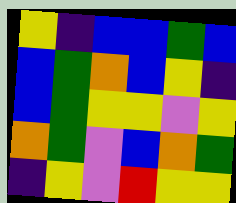[["yellow", "indigo", "blue", "blue", "green", "blue"], ["blue", "green", "orange", "blue", "yellow", "indigo"], ["blue", "green", "yellow", "yellow", "violet", "yellow"], ["orange", "green", "violet", "blue", "orange", "green"], ["indigo", "yellow", "violet", "red", "yellow", "yellow"]]